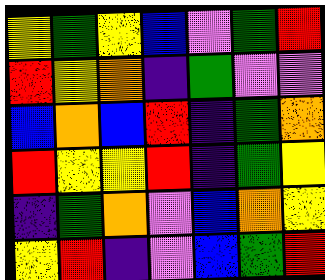[["yellow", "green", "yellow", "blue", "violet", "green", "red"], ["red", "yellow", "orange", "indigo", "green", "violet", "violet"], ["blue", "orange", "blue", "red", "indigo", "green", "orange"], ["red", "yellow", "yellow", "red", "indigo", "green", "yellow"], ["indigo", "green", "orange", "violet", "blue", "orange", "yellow"], ["yellow", "red", "indigo", "violet", "blue", "green", "red"]]